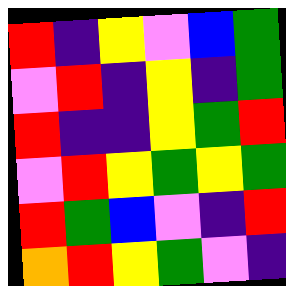[["red", "indigo", "yellow", "violet", "blue", "green"], ["violet", "red", "indigo", "yellow", "indigo", "green"], ["red", "indigo", "indigo", "yellow", "green", "red"], ["violet", "red", "yellow", "green", "yellow", "green"], ["red", "green", "blue", "violet", "indigo", "red"], ["orange", "red", "yellow", "green", "violet", "indigo"]]